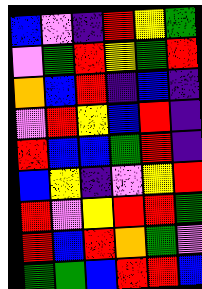[["blue", "violet", "indigo", "red", "yellow", "green"], ["violet", "green", "red", "yellow", "green", "red"], ["orange", "blue", "red", "indigo", "blue", "indigo"], ["violet", "red", "yellow", "blue", "red", "indigo"], ["red", "blue", "blue", "green", "red", "indigo"], ["blue", "yellow", "indigo", "violet", "yellow", "red"], ["red", "violet", "yellow", "red", "red", "green"], ["red", "blue", "red", "orange", "green", "violet"], ["green", "green", "blue", "red", "red", "blue"]]